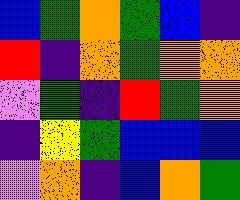[["blue", "green", "orange", "green", "blue", "indigo"], ["red", "indigo", "orange", "green", "orange", "orange"], ["violet", "green", "indigo", "red", "green", "orange"], ["indigo", "yellow", "green", "blue", "blue", "blue"], ["violet", "orange", "indigo", "blue", "orange", "green"]]